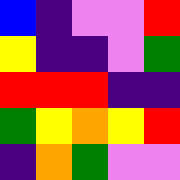[["blue", "indigo", "violet", "violet", "red"], ["yellow", "indigo", "indigo", "violet", "green"], ["red", "red", "red", "indigo", "indigo"], ["green", "yellow", "orange", "yellow", "red"], ["indigo", "orange", "green", "violet", "violet"]]